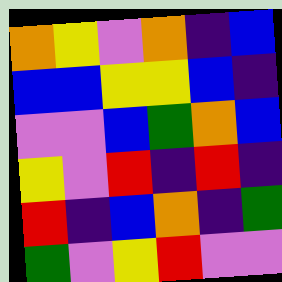[["orange", "yellow", "violet", "orange", "indigo", "blue"], ["blue", "blue", "yellow", "yellow", "blue", "indigo"], ["violet", "violet", "blue", "green", "orange", "blue"], ["yellow", "violet", "red", "indigo", "red", "indigo"], ["red", "indigo", "blue", "orange", "indigo", "green"], ["green", "violet", "yellow", "red", "violet", "violet"]]